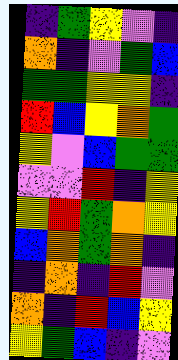[["indigo", "green", "yellow", "violet", "indigo"], ["orange", "indigo", "violet", "green", "blue"], ["green", "green", "yellow", "yellow", "indigo"], ["red", "blue", "yellow", "orange", "green"], ["yellow", "violet", "blue", "green", "green"], ["violet", "violet", "red", "indigo", "yellow"], ["yellow", "red", "green", "orange", "yellow"], ["blue", "orange", "green", "orange", "indigo"], ["indigo", "orange", "indigo", "red", "violet"], ["orange", "indigo", "red", "blue", "yellow"], ["yellow", "green", "blue", "indigo", "violet"]]